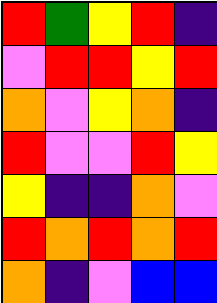[["red", "green", "yellow", "red", "indigo"], ["violet", "red", "red", "yellow", "red"], ["orange", "violet", "yellow", "orange", "indigo"], ["red", "violet", "violet", "red", "yellow"], ["yellow", "indigo", "indigo", "orange", "violet"], ["red", "orange", "red", "orange", "red"], ["orange", "indigo", "violet", "blue", "blue"]]